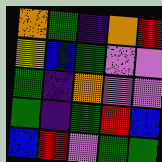[["orange", "green", "indigo", "orange", "red"], ["yellow", "blue", "green", "violet", "violet"], ["green", "indigo", "orange", "violet", "violet"], ["green", "indigo", "green", "red", "blue"], ["blue", "red", "violet", "green", "green"]]